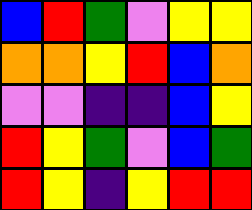[["blue", "red", "green", "violet", "yellow", "yellow"], ["orange", "orange", "yellow", "red", "blue", "orange"], ["violet", "violet", "indigo", "indigo", "blue", "yellow"], ["red", "yellow", "green", "violet", "blue", "green"], ["red", "yellow", "indigo", "yellow", "red", "red"]]